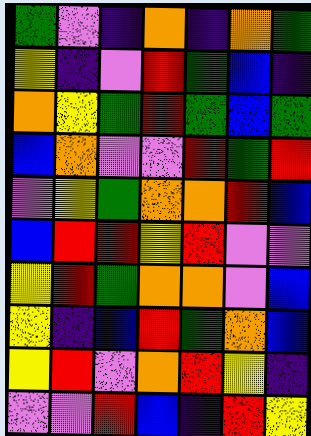[["green", "violet", "indigo", "orange", "indigo", "orange", "green"], ["yellow", "indigo", "violet", "red", "green", "blue", "indigo"], ["orange", "yellow", "green", "red", "green", "blue", "green"], ["blue", "orange", "violet", "violet", "red", "green", "red"], ["violet", "yellow", "green", "orange", "orange", "red", "blue"], ["blue", "red", "red", "yellow", "red", "violet", "violet"], ["yellow", "red", "green", "orange", "orange", "violet", "blue"], ["yellow", "indigo", "blue", "red", "green", "orange", "blue"], ["yellow", "red", "violet", "orange", "red", "yellow", "indigo"], ["violet", "violet", "red", "blue", "indigo", "red", "yellow"]]